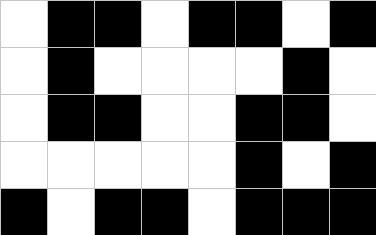[["white", "black", "black", "white", "black", "black", "white", "black"], ["white", "black", "white", "white", "white", "white", "black", "white"], ["white", "black", "black", "white", "white", "black", "black", "white"], ["white", "white", "white", "white", "white", "black", "white", "black"], ["black", "white", "black", "black", "white", "black", "black", "black"]]